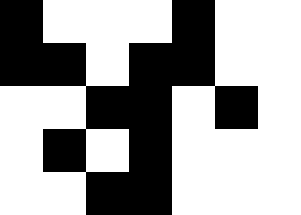[["black", "white", "white", "white", "black", "white", "white"], ["black", "black", "white", "black", "black", "white", "white"], ["white", "white", "black", "black", "white", "black", "white"], ["white", "black", "white", "black", "white", "white", "white"], ["white", "white", "black", "black", "white", "white", "white"]]